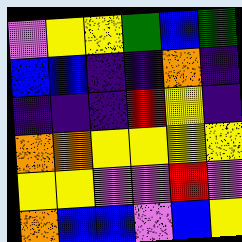[["violet", "yellow", "yellow", "green", "blue", "green"], ["blue", "blue", "indigo", "indigo", "orange", "indigo"], ["indigo", "indigo", "indigo", "red", "yellow", "indigo"], ["orange", "orange", "yellow", "yellow", "yellow", "yellow"], ["yellow", "yellow", "violet", "violet", "red", "violet"], ["orange", "blue", "blue", "violet", "blue", "yellow"]]